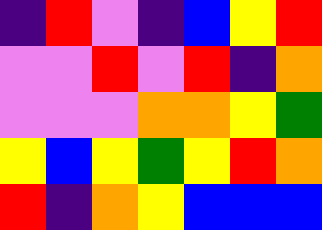[["indigo", "red", "violet", "indigo", "blue", "yellow", "red"], ["violet", "violet", "red", "violet", "red", "indigo", "orange"], ["violet", "violet", "violet", "orange", "orange", "yellow", "green"], ["yellow", "blue", "yellow", "green", "yellow", "red", "orange"], ["red", "indigo", "orange", "yellow", "blue", "blue", "blue"]]